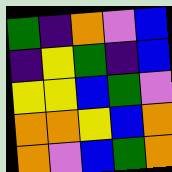[["green", "indigo", "orange", "violet", "blue"], ["indigo", "yellow", "green", "indigo", "blue"], ["yellow", "yellow", "blue", "green", "violet"], ["orange", "orange", "yellow", "blue", "orange"], ["orange", "violet", "blue", "green", "orange"]]